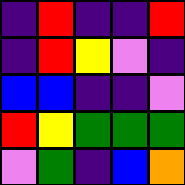[["indigo", "red", "indigo", "indigo", "red"], ["indigo", "red", "yellow", "violet", "indigo"], ["blue", "blue", "indigo", "indigo", "violet"], ["red", "yellow", "green", "green", "green"], ["violet", "green", "indigo", "blue", "orange"]]